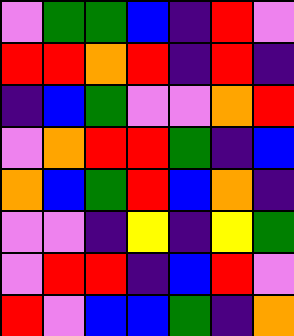[["violet", "green", "green", "blue", "indigo", "red", "violet"], ["red", "red", "orange", "red", "indigo", "red", "indigo"], ["indigo", "blue", "green", "violet", "violet", "orange", "red"], ["violet", "orange", "red", "red", "green", "indigo", "blue"], ["orange", "blue", "green", "red", "blue", "orange", "indigo"], ["violet", "violet", "indigo", "yellow", "indigo", "yellow", "green"], ["violet", "red", "red", "indigo", "blue", "red", "violet"], ["red", "violet", "blue", "blue", "green", "indigo", "orange"]]